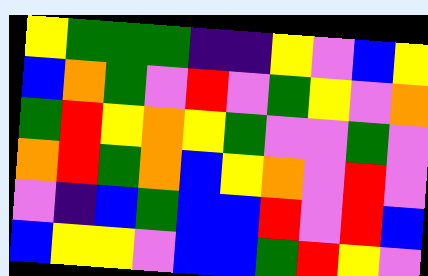[["yellow", "green", "green", "green", "indigo", "indigo", "yellow", "violet", "blue", "yellow"], ["blue", "orange", "green", "violet", "red", "violet", "green", "yellow", "violet", "orange"], ["green", "red", "yellow", "orange", "yellow", "green", "violet", "violet", "green", "violet"], ["orange", "red", "green", "orange", "blue", "yellow", "orange", "violet", "red", "violet"], ["violet", "indigo", "blue", "green", "blue", "blue", "red", "violet", "red", "blue"], ["blue", "yellow", "yellow", "violet", "blue", "blue", "green", "red", "yellow", "violet"]]